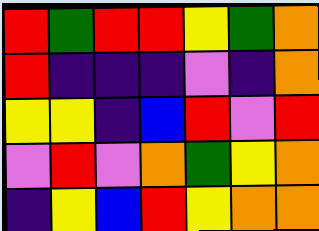[["red", "green", "red", "red", "yellow", "green", "orange"], ["red", "indigo", "indigo", "indigo", "violet", "indigo", "orange"], ["yellow", "yellow", "indigo", "blue", "red", "violet", "red"], ["violet", "red", "violet", "orange", "green", "yellow", "orange"], ["indigo", "yellow", "blue", "red", "yellow", "orange", "orange"]]